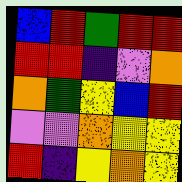[["blue", "red", "green", "red", "red"], ["red", "red", "indigo", "violet", "orange"], ["orange", "green", "yellow", "blue", "red"], ["violet", "violet", "orange", "yellow", "yellow"], ["red", "indigo", "yellow", "orange", "yellow"]]